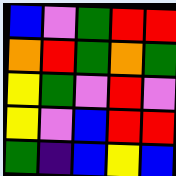[["blue", "violet", "green", "red", "red"], ["orange", "red", "green", "orange", "green"], ["yellow", "green", "violet", "red", "violet"], ["yellow", "violet", "blue", "red", "red"], ["green", "indigo", "blue", "yellow", "blue"]]